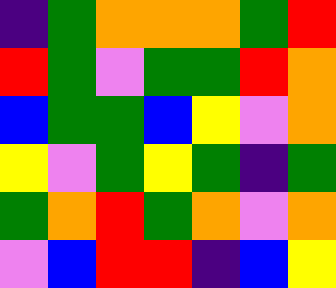[["indigo", "green", "orange", "orange", "orange", "green", "red"], ["red", "green", "violet", "green", "green", "red", "orange"], ["blue", "green", "green", "blue", "yellow", "violet", "orange"], ["yellow", "violet", "green", "yellow", "green", "indigo", "green"], ["green", "orange", "red", "green", "orange", "violet", "orange"], ["violet", "blue", "red", "red", "indigo", "blue", "yellow"]]